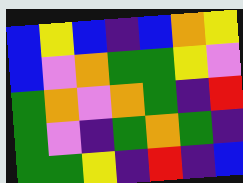[["blue", "yellow", "blue", "indigo", "blue", "orange", "yellow"], ["blue", "violet", "orange", "green", "green", "yellow", "violet"], ["green", "orange", "violet", "orange", "green", "indigo", "red"], ["green", "violet", "indigo", "green", "orange", "green", "indigo"], ["green", "green", "yellow", "indigo", "red", "indigo", "blue"]]